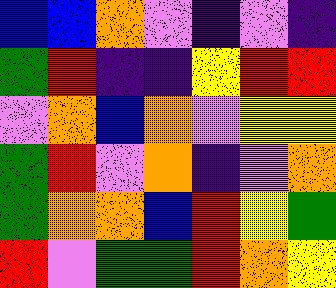[["blue", "blue", "orange", "violet", "indigo", "violet", "indigo"], ["green", "red", "indigo", "indigo", "yellow", "red", "red"], ["violet", "orange", "blue", "orange", "violet", "yellow", "yellow"], ["green", "red", "violet", "orange", "indigo", "violet", "orange"], ["green", "orange", "orange", "blue", "red", "yellow", "green"], ["red", "violet", "green", "green", "red", "orange", "yellow"]]